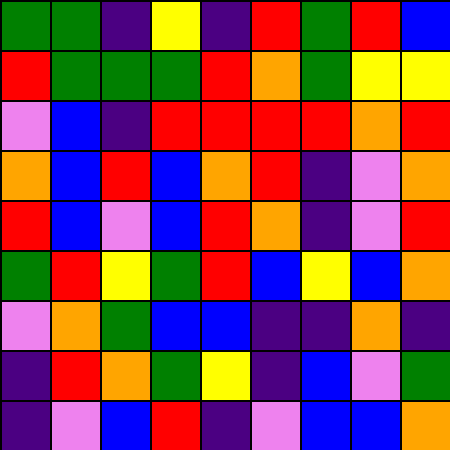[["green", "green", "indigo", "yellow", "indigo", "red", "green", "red", "blue"], ["red", "green", "green", "green", "red", "orange", "green", "yellow", "yellow"], ["violet", "blue", "indigo", "red", "red", "red", "red", "orange", "red"], ["orange", "blue", "red", "blue", "orange", "red", "indigo", "violet", "orange"], ["red", "blue", "violet", "blue", "red", "orange", "indigo", "violet", "red"], ["green", "red", "yellow", "green", "red", "blue", "yellow", "blue", "orange"], ["violet", "orange", "green", "blue", "blue", "indigo", "indigo", "orange", "indigo"], ["indigo", "red", "orange", "green", "yellow", "indigo", "blue", "violet", "green"], ["indigo", "violet", "blue", "red", "indigo", "violet", "blue", "blue", "orange"]]